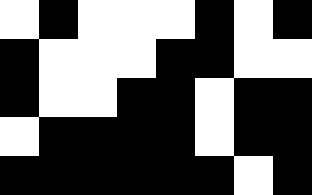[["white", "black", "white", "white", "white", "black", "white", "black"], ["black", "white", "white", "white", "black", "black", "white", "white"], ["black", "white", "white", "black", "black", "white", "black", "black"], ["white", "black", "black", "black", "black", "white", "black", "black"], ["black", "black", "black", "black", "black", "black", "white", "black"]]